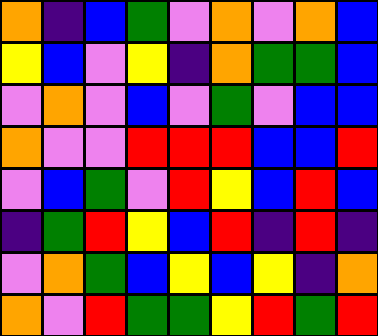[["orange", "indigo", "blue", "green", "violet", "orange", "violet", "orange", "blue"], ["yellow", "blue", "violet", "yellow", "indigo", "orange", "green", "green", "blue"], ["violet", "orange", "violet", "blue", "violet", "green", "violet", "blue", "blue"], ["orange", "violet", "violet", "red", "red", "red", "blue", "blue", "red"], ["violet", "blue", "green", "violet", "red", "yellow", "blue", "red", "blue"], ["indigo", "green", "red", "yellow", "blue", "red", "indigo", "red", "indigo"], ["violet", "orange", "green", "blue", "yellow", "blue", "yellow", "indigo", "orange"], ["orange", "violet", "red", "green", "green", "yellow", "red", "green", "red"]]